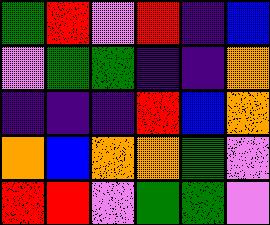[["green", "red", "violet", "red", "indigo", "blue"], ["violet", "green", "green", "indigo", "indigo", "orange"], ["indigo", "indigo", "indigo", "red", "blue", "orange"], ["orange", "blue", "orange", "orange", "green", "violet"], ["red", "red", "violet", "green", "green", "violet"]]